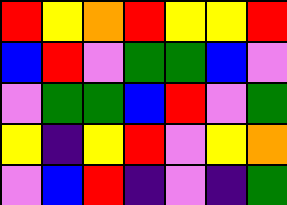[["red", "yellow", "orange", "red", "yellow", "yellow", "red"], ["blue", "red", "violet", "green", "green", "blue", "violet"], ["violet", "green", "green", "blue", "red", "violet", "green"], ["yellow", "indigo", "yellow", "red", "violet", "yellow", "orange"], ["violet", "blue", "red", "indigo", "violet", "indigo", "green"]]